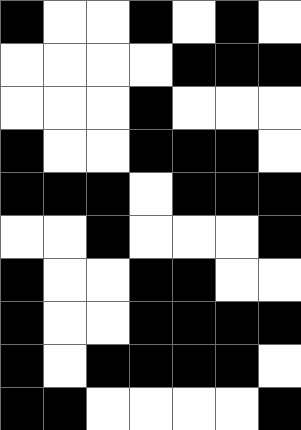[["black", "white", "white", "black", "white", "black", "white"], ["white", "white", "white", "white", "black", "black", "black"], ["white", "white", "white", "black", "white", "white", "white"], ["black", "white", "white", "black", "black", "black", "white"], ["black", "black", "black", "white", "black", "black", "black"], ["white", "white", "black", "white", "white", "white", "black"], ["black", "white", "white", "black", "black", "white", "white"], ["black", "white", "white", "black", "black", "black", "black"], ["black", "white", "black", "black", "black", "black", "white"], ["black", "black", "white", "white", "white", "white", "black"]]